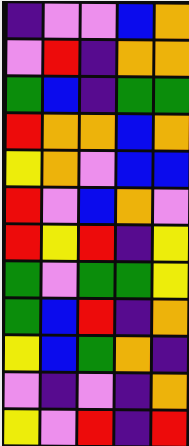[["indigo", "violet", "violet", "blue", "orange"], ["violet", "red", "indigo", "orange", "orange"], ["green", "blue", "indigo", "green", "green"], ["red", "orange", "orange", "blue", "orange"], ["yellow", "orange", "violet", "blue", "blue"], ["red", "violet", "blue", "orange", "violet"], ["red", "yellow", "red", "indigo", "yellow"], ["green", "violet", "green", "green", "yellow"], ["green", "blue", "red", "indigo", "orange"], ["yellow", "blue", "green", "orange", "indigo"], ["violet", "indigo", "violet", "indigo", "orange"], ["yellow", "violet", "red", "indigo", "red"]]